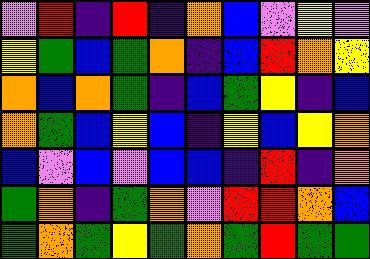[["violet", "red", "indigo", "red", "indigo", "orange", "blue", "violet", "yellow", "violet"], ["yellow", "green", "blue", "green", "orange", "indigo", "blue", "red", "orange", "yellow"], ["orange", "blue", "orange", "green", "indigo", "blue", "green", "yellow", "indigo", "blue"], ["orange", "green", "blue", "yellow", "blue", "indigo", "yellow", "blue", "yellow", "orange"], ["blue", "violet", "blue", "violet", "blue", "blue", "indigo", "red", "indigo", "orange"], ["green", "orange", "indigo", "green", "orange", "violet", "red", "red", "orange", "blue"], ["green", "orange", "green", "yellow", "green", "orange", "green", "red", "green", "green"]]